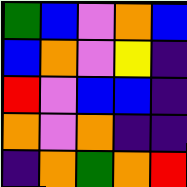[["green", "blue", "violet", "orange", "blue"], ["blue", "orange", "violet", "yellow", "indigo"], ["red", "violet", "blue", "blue", "indigo"], ["orange", "violet", "orange", "indigo", "indigo"], ["indigo", "orange", "green", "orange", "red"]]